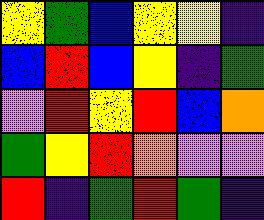[["yellow", "green", "blue", "yellow", "yellow", "indigo"], ["blue", "red", "blue", "yellow", "indigo", "green"], ["violet", "red", "yellow", "red", "blue", "orange"], ["green", "yellow", "red", "orange", "violet", "violet"], ["red", "indigo", "green", "red", "green", "indigo"]]